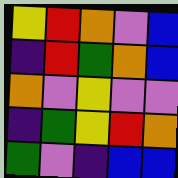[["yellow", "red", "orange", "violet", "blue"], ["indigo", "red", "green", "orange", "blue"], ["orange", "violet", "yellow", "violet", "violet"], ["indigo", "green", "yellow", "red", "orange"], ["green", "violet", "indigo", "blue", "blue"]]